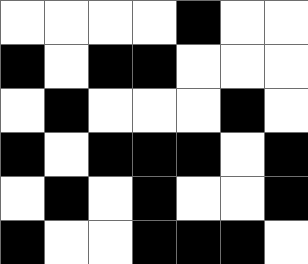[["white", "white", "white", "white", "black", "white", "white"], ["black", "white", "black", "black", "white", "white", "white"], ["white", "black", "white", "white", "white", "black", "white"], ["black", "white", "black", "black", "black", "white", "black"], ["white", "black", "white", "black", "white", "white", "black"], ["black", "white", "white", "black", "black", "black", "white"]]